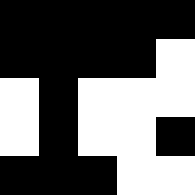[["black", "black", "black", "black", "black"], ["black", "black", "black", "black", "white"], ["white", "black", "white", "white", "white"], ["white", "black", "white", "white", "black"], ["black", "black", "black", "white", "white"]]